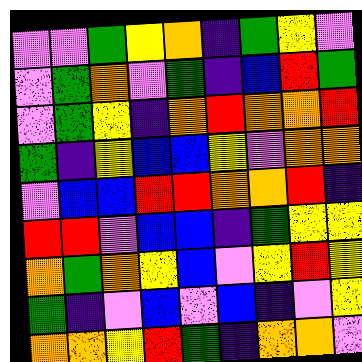[["violet", "violet", "green", "yellow", "orange", "indigo", "green", "yellow", "violet"], ["violet", "green", "orange", "violet", "green", "indigo", "blue", "red", "green"], ["violet", "green", "yellow", "indigo", "orange", "red", "orange", "orange", "red"], ["green", "indigo", "yellow", "blue", "blue", "yellow", "violet", "orange", "orange"], ["violet", "blue", "blue", "red", "red", "orange", "orange", "red", "indigo"], ["red", "red", "violet", "blue", "blue", "indigo", "green", "yellow", "yellow"], ["orange", "green", "orange", "yellow", "blue", "violet", "yellow", "red", "yellow"], ["green", "indigo", "violet", "blue", "violet", "blue", "indigo", "violet", "yellow"], ["orange", "orange", "yellow", "red", "green", "indigo", "orange", "orange", "violet"]]